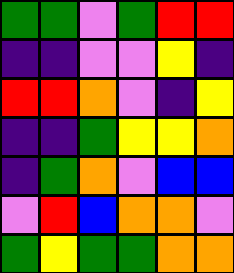[["green", "green", "violet", "green", "red", "red"], ["indigo", "indigo", "violet", "violet", "yellow", "indigo"], ["red", "red", "orange", "violet", "indigo", "yellow"], ["indigo", "indigo", "green", "yellow", "yellow", "orange"], ["indigo", "green", "orange", "violet", "blue", "blue"], ["violet", "red", "blue", "orange", "orange", "violet"], ["green", "yellow", "green", "green", "orange", "orange"]]